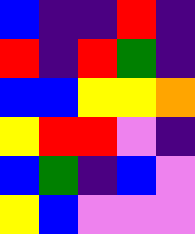[["blue", "indigo", "indigo", "red", "indigo"], ["red", "indigo", "red", "green", "indigo"], ["blue", "blue", "yellow", "yellow", "orange"], ["yellow", "red", "red", "violet", "indigo"], ["blue", "green", "indigo", "blue", "violet"], ["yellow", "blue", "violet", "violet", "violet"]]